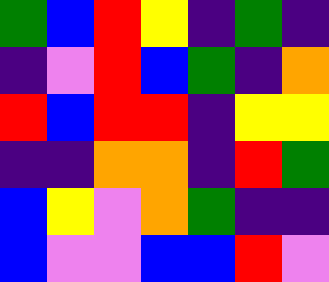[["green", "blue", "red", "yellow", "indigo", "green", "indigo"], ["indigo", "violet", "red", "blue", "green", "indigo", "orange"], ["red", "blue", "red", "red", "indigo", "yellow", "yellow"], ["indigo", "indigo", "orange", "orange", "indigo", "red", "green"], ["blue", "yellow", "violet", "orange", "green", "indigo", "indigo"], ["blue", "violet", "violet", "blue", "blue", "red", "violet"]]